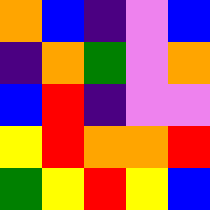[["orange", "blue", "indigo", "violet", "blue"], ["indigo", "orange", "green", "violet", "orange"], ["blue", "red", "indigo", "violet", "violet"], ["yellow", "red", "orange", "orange", "red"], ["green", "yellow", "red", "yellow", "blue"]]